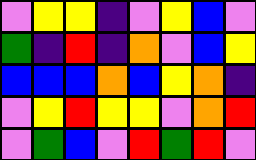[["violet", "yellow", "yellow", "indigo", "violet", "yellow", "blue", "violet"], ["green", "indigo", "red", "indigo", "orange", "violet", "blue", "yellow"], ["blue", "blue", "blue", "orange", "blue", "yellow", "orange", "indigo"], ["violet", "yellow", "red", "yellow", "yellow", "violet", "orange", "red"], ["violet", "green", "blue", "violet", "red", "green", "red", "violet"]]